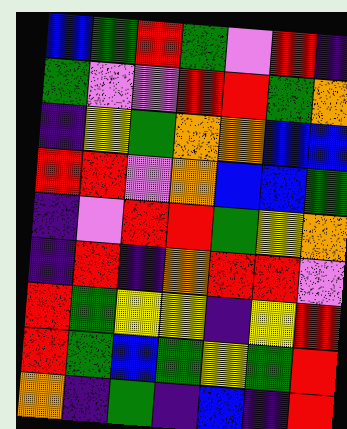[["blue", "green", "red", "green", "violet", "red", "indigo"], ["green", "violet", "violet", "red", "red", "green", "orange"], ["indigo", "yellow", "green", "orange", "orange", "blue", "blue"], ["red", "red", "violet", "orange", "blue", "blue", "green"], ["indigo", "violet", "red", "red", "green", "yellow", "orange"], ["indigo", "red", "indigo", "orange", "red", "red", "violet"], ["red", "green", "yellow", "yellow", "indigo", "yellow", "red"], ["red", "green", "blue", "green", "yellow", "green", "red"], ["orange", "indigo", "green", "indigo", "blue", "indigo", "red"]]